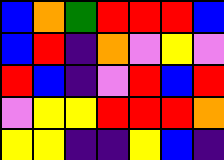[["blue", "orange", "green", "red", "red", "red", "blue"], ["blue", "red", "indigo", "orange", "violet", "yellow", "violet"], ["red", "blue", "indigo", "violet", "red", "blue", "red"], ["violet", "yellow", "yellow", "red", "red", "red", "orange"], ["yellow", "yellow", "indigo", "indigo", "yellow", "blue", "indigo"]]